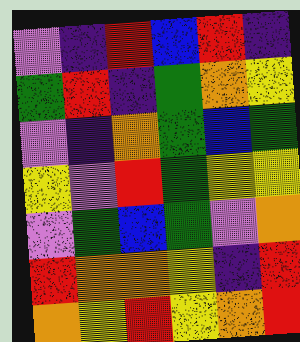[["violet", "indigo", "red", "blue", "red", "indigo"], ["green", "red", "indigo", "green", "orange", "yellow"], ["violet", "indigo", "orange", "green", "blue", "green"], ["yellow", "violet", "red", "green", "yellow", "yellow"], ["violet", "green", "blue", "green", "violet", "orange"], ["red", "orange", "orange", "yellow", "indigo", "red"], ["orange", "yellow", "red", "yellow", "orange", "red"]]